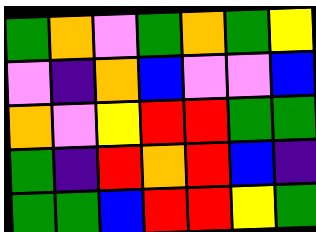[["green", "orange", "violet", "green", "orange", "green", "yellow"], ["violet", "indigo", "orange", "blue", "violet", "violet", "blue"], ["orange", "violet", "yellow", "red", "red", "green", "green"], ["green", "indigo", "red", "orange", "red", "blue", "indigo"], ["green", "green", "blue", "red", "red", "yellow", "green"]]